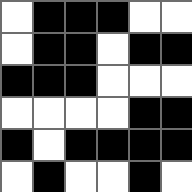[["white", "black", "black", "black", "white", "white"], ["white", "black", "black", "white", "black", "black"], ["black", "black", "black", "white", "white", "white"], ["white", "white", "white", "white", "black", "black"], ["black", "white", "black", "black", "black", "black"], ["white", "black", "white", "white", "black", "white"]]